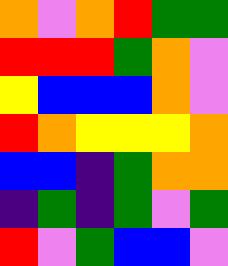[["orange", "violet", "orange", "red", "green", "green"], ["red", "red", "red", "green", "orange", "violet"], ["yellow", "blue", "blue", "blue", "orange", "violet"], ["red", "orange", "yellow", "yellow", "yellow", "orange"], ["blue", "blue", "indigo", "green", "orange", "orange"], ["indigo", "green", "indigo", "green", "violet", "green"], ["red", "violet", "green", "blue", "blue", "violet"]]